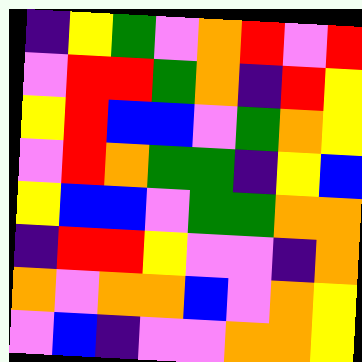[["indigo", "yellow", "green", "violet", "orange", "red", "violet", "red"], ["violet", "red", "red", "green", "orange", "indigo", "red", "yellow"], ["yellow", "red", "blue", "blue", "violet", "green", "orange", "yellow"], ["violet", "red", "orange", "green", "green", "indigo", "yellow", "blue"], ["yellow", "blue", "blue", "violet", "green", "green", "orange", "orange"], ["indigo", "red", "red", "yellow", "violet", "violet", "indigo", "orange"], ["orange", "violet", "orange", "orange", "blue", "violet", "orange", "yellow"], ["violet", "blue", "indigo", "violet", "violet", "orange", "orange", "yellow"]]